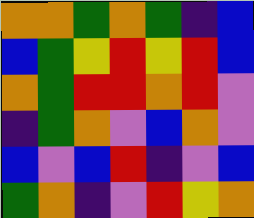[["orange", "orange", "green", "orange", "green", "indigo", "blue"], ["blue", "green", "yellow", "red", "yellow", "red", "blue"], ["orange", "green", "red", "red", "orange", "red", "violet"], ["indigo", "green", "orange", "violet", "blue", "orange", "violet"], ["blue", "violet", "blue", "red", "indigo", "violet", "blue"], ["green", "orange", "indigo", "violet", "red", "yellow", "orange"]]